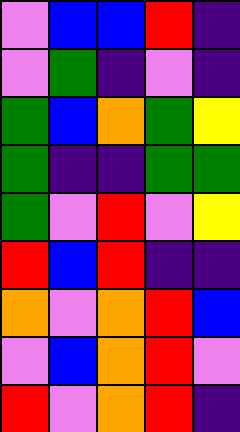[["violet", "blue", "blue", "red", "indigo"], ["violet", "green", "indigo", "violet", "indigo"], ["green", "blue", "orange", "green", "yellow"], ["green", "indigo", "indigo", "green", "green"], ["green", "violet", "red", "violet", "yellow"], ["red", "blue", "red", "indigo", "indigo"], ["orange", "violet", "orange", "red", "blue"], ["violet", "blue", "orange", "red", "violet"], ["red", "violet", "orange", "red", "indigo"]]